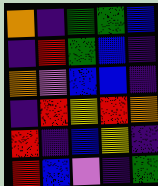[["orange", "indigo", "green", "green", "blue"], ["indigo", "red", "green", "blue", "indigo"], ["orange", "violet", "blue", "blue", "indigo"], ["indigo", "red", "yellow", "red", "orange"], ["red", "indigo", "blue", "yellow", "indigo"], ["red", "blue", "violet", "indigo", "green"]]